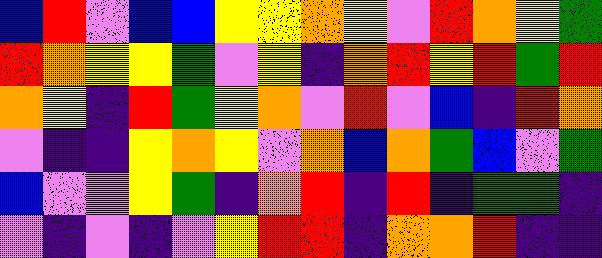[["blue", "red", "violet", "blue", "blue", "yellow", "yellow", "orange", "yellow", "violet", "red", "orange", "yellow", "green"], ["red", "orange", "yellow", "yellow", "green", "violet", "yellow", "indigo", "orange", "red", "yellow", "red", "green", "red"], ["orange", "yellow", "indigo", "red", "green", "yellow", "orange", "violet", "red", "violet", "blue", "indigo", "red", "orange"], ["violet", "indigo", "indigo", "yellow", "orange", "yellow", "violet", "orange", "blue", "orange", "green", "blue", "violet", "green"], ["blue", "violet", "violet", "yellow", "green", "indigo", "orange", "red", "indigo", "red", "indigo", "green", "green", "indigo"], ["violet", "indigo", "violet", "indigo", "violet", "yellow", "red", "red", "indigo", "orange", "orange", "red", "indigo", "indigo"]]